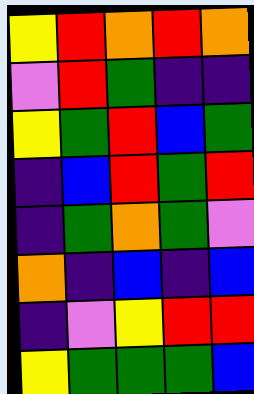[["yellow", "red", "orange", "red", "orange"], ["violet", "red", "green", "indigo", "indigo"], ["yellow", "green", "red", "blue", "green"], ["indigo", "blue", "red", "green", "red"], ["indigo", "green", "orange", "green", "violet"], ["orange", "indigo", "blue", "indigo", "blue"], ["indigo", "violet", "yellow", "red", "red"], ["yellow", "green", "green", "green", "blue"]]